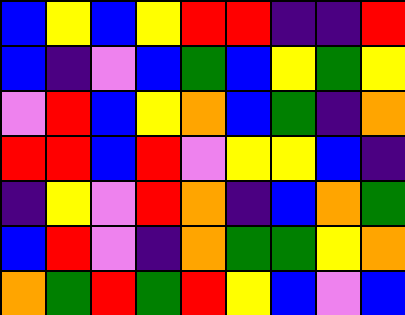[["blue", "yellow", "blue", "yellow", "red", "red", "indigo", "indigo", "red"], ["blue", "indigo", "violet", "blue", "green", "blue", "yellow", "green", "yellow"], ["violet", "red", "blue", "yellow", "orange", "blue", "green", "indigo", "orange"], ["red", "red", "blue", "red", "violet", "yellow", "yellow", "blue", "indigo"], ["indigo", "yellow", "violet", "red", "orange", "indigo", "blue", "orange", "green"], ["blue", "red", "violet", "indigo", "orange", "green", "green", "yellow", "orange"], ["orange", "green", "red", "green", "red", "yellow", "blue", "violet", "blue"]]